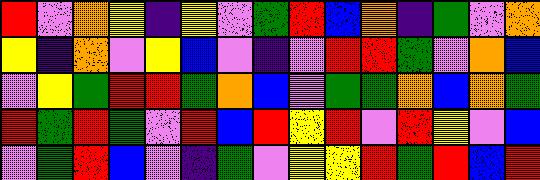[["red", "violet", "orange", "yellow", "indigo", "yellow", "violet", "green", "red", "blue", "orange", "indigo", "green", "violet", "orange"], ["yellow", "indigo", "orange", "violet", "yellow", "blue", "violet", "indigo", "violet", "red", "red", "green", "violet", "orange", "blue"], ["violet", "yellow", "green", "red", "red", "green", "orange", "blue", "violet", "green", "green", "orange", "blue", "orange", "green"], ["red", "green", "red", "green", "violet", "red", "blue", "red", "yellow", "red", "violet", "red", "yellow", "violet", "blue"], ["violet", "green", "red", "blue", "violet", "indigo", "green", "violet", "yellow", "yellow", "red", "green", "red", "blue", "red"]]